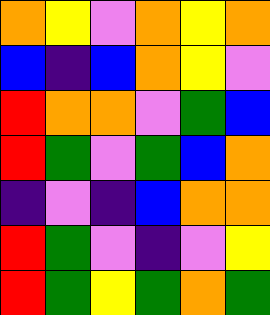[["orange", "yellow", "violet", "orange", "yellow", "orange"], ["blue", "indigo", "blue", "orange", "yellow", "violet"], ["red", "orange", "orange", "violet", "green", "blue"], ["red", "green", "violet", "green", "blue", "orange"], ["indigo", "violet", "indigo", "blue", "orange", "orange"], ["red", "green", "violet", "indigo", "violet", "yellow"], ["red", "green", "yellow", "green", "orange", "green"]]